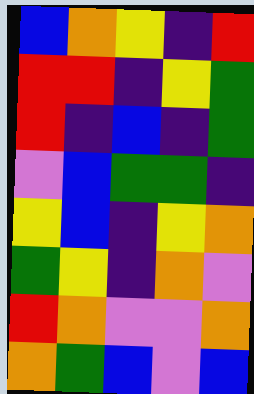[["blue", "orange", "yellow", "indigo", "red"], ["red", "red", "indigo", "yellow", "green"], ["red", "indigo", "blue", "indigo", "green"], ["violet", "blue", "green", "green", "indigo"], ["yellow", "blue", "indigo", "yellow", "orange"], ["green", "yellow", "indigo", "orange", "violet"], ["red", "orange", "violet", "violet", "orange"], ["orange", "green", "blue", "violet", "blue"]]